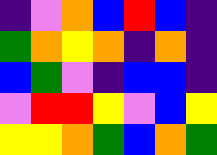[["indigo", "violet", "orange", "blue", "red", "blue", "indigo"], ["green", "orange", "yellow", "orange", "indigo", "orange", "indigo"], ["blue", "green", "violet", "indigo", "blue", "blue", "indigo"], ["violet", "red", "red", "yellow", "violet", "blue", "yellow"], ["yellow", "yellow", "orange", "green", "blue", "orange", "green"]]